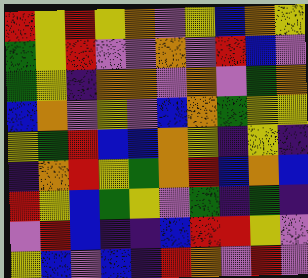[["red", "yellow", "red", "yellow", "orange", "violet", "yellow", "blue", "orange", "yellow"], ["green", "yellow", "red", "violet", "violet", "orange", "violet", "red", "blue", "violet"], ["green", "yellow", "indigo", "orange", "orange", "violet", "orange", "violet", "green", "orange"], ["blue", "orange", "violet", "yellow", "violet", "blue", "orange", "green", "yellow", "yellow"], ["yellow", "green", "red", "blue", "blue", "orange", "yellow", "indigo", "yellow", "indigo"], ["indigo", "orange", "red", "yellow", "green", "orange", "red", "blue", "orange", "blue"], ["red", "yellow", "blue", "green", "yellow", "violet", "green", "indigo", "green", "indigo"], ["violet", "red", "blue", "indigo", "indigo", "blue", "red", "red", "yellow", "violet"], ["yellow", "blue", "violet", "blue", "indigo", "red", "orange", "violet", "red", "violet"]]